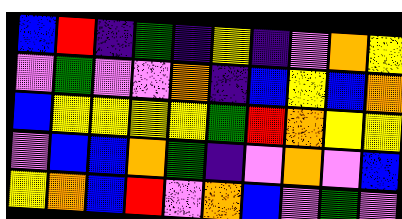[["blue", "red", "indigo", "green", "indigo", "yellow", "indigo", "violet", "orange", "yellow"], ["violet", "green", "violet", "violet", "orange", "indigo", "blue", "yellow", "blue", "orange"], ["blue", "yellow", "yellow", "yellow", "yellow", "green", "red", "orange", "yellow", "yellow"], ["violet", "blue", "blue", "orange", "green", "indigo", "violet", "orange", "violet", "blue"], ["yellow", "orange", "blue", "red", "violet", "orange", "blue", "violet", "green", "violet"]]